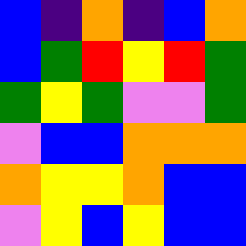[["blue", "indigo", "orange", "indigo", "blue", "orange"], ["blue", "green", "red", "yellow", "red", "green"], ["green", "yellow", "green", "violet", "violet", "green"], ["violet", "blue", "blue", "orange", "orange", "orange"], ["orange", "yellow", "yellow", "orange", "blue", "blue"], ["violet", "yellow", "blue", "yellow", "blue", "blue"]]